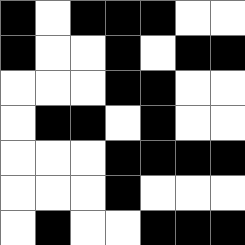[["black", "white", "black", "black", "black", "white", "white"], ["black", "white", "white", "black", "white", "black", "black"], ["white", "white", "white", "black", "black", "white", "white"], ["white", "black", "black", "white", "black", "white", "white"], ["white", "white", "white", "black", "black", "black", "black"], ["white", "white", "white", "black", "white", "white", "white"], ["white", "black", "white", "white", "black", "black", "black"]]